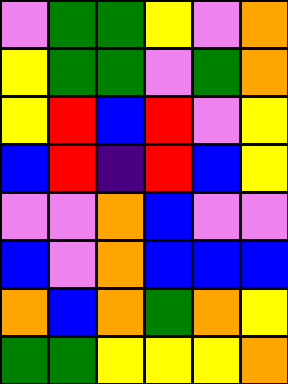[["violet", "green", "green", "yellow", "violet", "orange"], ["yellow", "green", "green", "violet", "green", "orange"], ["yellow", "red", "blue", "red", "violet", "yellow"], ["blue", "red", "indigo", "red", "blue", "yellow"], ["violet", "violet", "orange", "blue", "violet", "violet"], ["blue", "violet", "orange", "blue", "blue", "blue"], ["orange", "blue", "orange", "green", "orange", "yellow"], ["green", "green", "yellow", "yellow", "yellow", "orange"]]